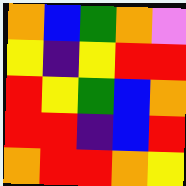[["orange", "blue", "green", "orange", "violet"], ["yellow", "indigo", "yellow", "red", "red"], ["red", "yellow", "green", "blue", "orange"], ["red", "red", "indigo", "blue", "red"], ["orange", "red", "red", "orange", "yellow"]]